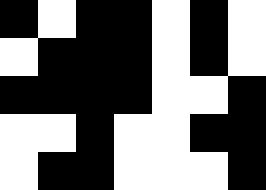[["black", "white", "black", "black", "white", "black", "white"], ["white", "black", "black", "black", "white", "black", "white"], ["black", "black", "black", "black", "white", "white", "black"], ["white", "white", "black", "white", "white", "black", "black"], ["white", "black", "black", "white", "white", "white", "black"]]